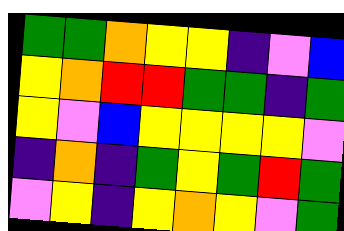[["green", "green", "orange", "yellow", "yellow", "indigo", "violet", "blue"], ["yellow", "orange", "red", "red", "green", "green", "indigo", "green"], ["yellow", "violet", "blue", "yellow", "yellow", "yellow", "yellow", "violet"], ["indigo", "orange", "indigo", "green", "yellow", "green", "red", "green"], ["violet", "yellow", "indigo", "yellow", "orange", "yellow", "violet", "green"]]